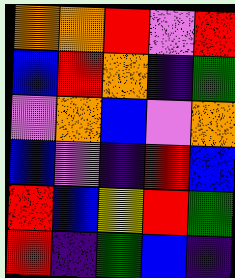[["orange", "orange", "red", "violet", "red"], ["blue", "red", "orange", "indigo", "green"], ["violet", "orange", "blue", "violet", "orange"], ["blue", "violet", "indigo", "red", "blue"], ["red", "blue", "yellow", "red", "green"], ["red", "indigo", "green", "blue", "indigo"]]